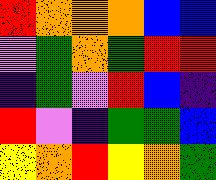[["red", "orange", "orange", "orange", "blue", "blue"], ["violet", "green", "orange", "green", "red", "red"], ["indigo", "green", "violet", "red", "blue", "indigo"], ["red", "violet", "indigo", "green", "green", "blue"], ["yellow", "orange", "red", "yellow", "orange", "green"]]